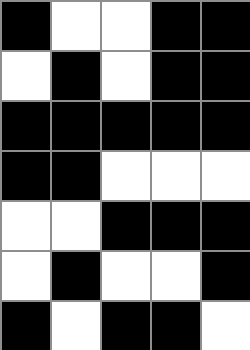[["black", "white", "white", "black", "black"], ["white", "black", "white", "black", "black"], ["black", "black", "black", "black", "black"], ["black", "black", "white", "white", "white"], ["white", "white", "black", "black", "black"], ["white", "black", "white", "white", "black"], ["black", "white", "black", "black", "white"]]